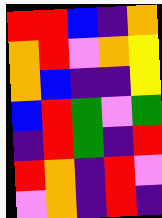[["red", "red", "blue", "indigo", "orange"], ["orange", "red", "violet", "orange", "yellow"], ["orange", "blue", "indigo", "indigo", "yellow"], ["blue", "red", "green", "violet", "green"], ["indigo", "red", "green", "indigo", "red"], ["red", "orange", "indigo", "red", "violet"], ["violet", "orange", "indigo", "red", "indigo"]]